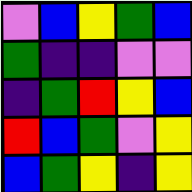[["violet", "blue", "yellow", "green", "blue"], ["green", "indigo", "indigo", "violet", "violet"], ["indigo", "green", "red", "yellow", "blue"], ["red", "blue", "green", "violet", "yellow"], ["blue", "green", "yellow", "indigo", "yellow"]]